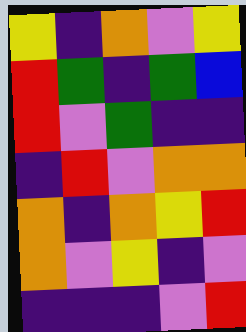[["yellow", "indigo", "orange", "violet", "yellow"], ["red", "green", "indigo", "green", "blue"], ["red", "violet", "green", "indigo", "indigo"], ["indigo", "red", "violet", "orange", "orange"], ["orange", "indigo", "orange", "yellow", "red"], ["orange", "violet", "yellow", "indigo", "violet"], ["indigo", "indigo", "indigo", "violet", "red"]]